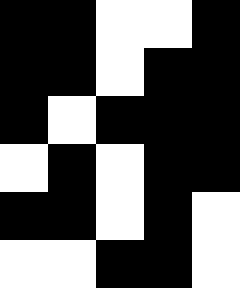[["black", "black", "white", "white", "black"], ["black", "black", "white", "black", "black"], ["black", "white", "black", "black", "black"], ["white", "black", "white", "black", "black"], ["black", "black", "white", "black", "white"], ["white", "white", "black", "black", "white"]]